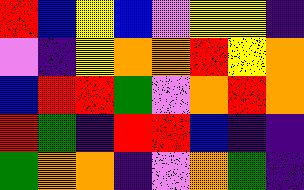[["red", "blue", "yellow", "blue", "violet", "yellow", "yellow", "indigo"], ["violet", "indigo", "yellow", "orange", "orange", "red", "yellow", "orange"], ["blue", "red", "red", "green", "violet", "orange", "red", "orange"], ["red", "green", "indigo", "red", "red", "blue", "indigo", "indigo"], ["green", "orange", "orange", "indigo", "violet", "orange", "green", "indigo"]]